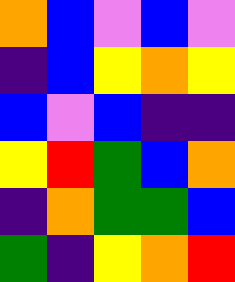[["orange", "blue", "violet", "blue", "violet"], ["indigo", "blue", "yellow", "orange", "yellow"], ["blue", "violet", "blue", "indigo", "indigo"], ["yellow", "red", "green", "blue", "orange"], ["indigo", "orange", "green", "green", "blue"], ["green", "indigo", "yellow", "orange", "red"]]